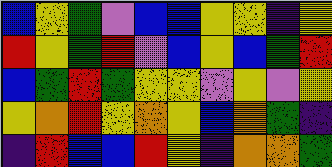[["blue", "yellow", "green", "violet", "blue", "blue", "yellow", "yellow", "indigo", "yellow"], ["red", "yellow", "green", "red", "violet", "blue", "yellow", "blue", "green", "red"], ["blue", "green", "red", "green", "yellow", "yellow", "violet", "yellow", "violet", "yellow"], ["yellow", "orange", "red", "yellow", "orange", "yellow", "blue", "orange", "green", "indigo"], ["indigo", "red", "blue", "blue", "red", "yellow", "indigo", "orange", "orange", "green"]]